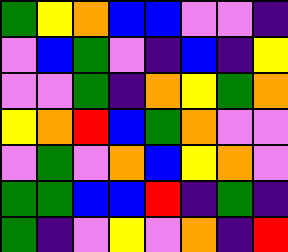[["green", "yellow", "orange", "blue", "blue", "violet", "violet", "indigo"], ["violet", "blue", "green", "violet", "indigo", "blue", "indigo", "yellow"], ["violet", "violet", "green", "indigo", "orange", "yellow", "green", "orange"], ["yellow", "orange", "red", "blue", "green", "orange", "violet", "violet"], ["violet", "green", "violet", "orange", "blue", "yellow", "orange", "violet"], ["green", "green", "blue", "blue", "red", "indigo", "green", "indigo"], ["green", "indigo", "violet", "yellow", "violet", "orange", "indigo", "red"]]